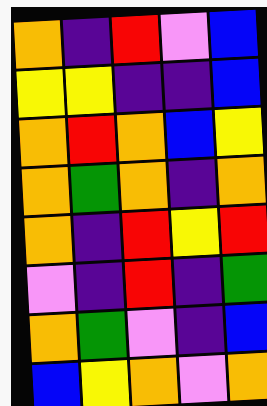[["orange", "indigo", "red", "violet", "blue"], ["yellow", "yellow", "indigo", "indigo", "blue"], ["orange", "red", "orange", "blue", "yellow"], ["orange", "green", "orange", "indigo", "orange"], ["orange", "indigo", "red", "yellow", "red"], ["violet", "indigo", "red", "indigo", "green"], ["orange", "green", "violet", "indigo", "blue"], ["blue", "yellow", "orange", "violet", "orange"]]